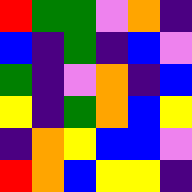[["red", "green", "green", "violet", "orange", "indigo"], ["blue", "indigo", "green", "indigo", "blue", "violet"], ["green", "indigo", "violet", "orange", "indigo", "blue"], ["yellow", "indigo", "green", "orange", "blue", "yellow"], ["indigo", "orange", "yellow", "blue", "blue", "violet"], ["red", "orange", "blue", "yellow", "yellow", "indigo"]]